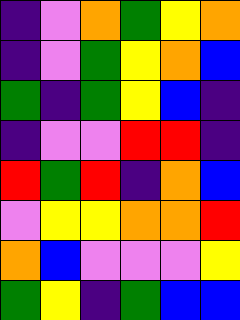[["indigo", "violet", "orange", "green", "yellow", "orange"], ["indigo", "violet", "green", "yellow", "orange", "blue"], ["green", "indigo", "green", "yellow", "blue", "indigo"], ["indigo", "violet", "violet", "red", "red", "indigo"], ["red", "green", "red", "indigo", "orange", "blue"], ["violet", "yellow", "yellow", "orange", "orange", "red"], ["orange", "blue", "violet", "violet", "violet", "yellow"], ["green", "yellow", "indigo", "green", "blue", "blue"]]